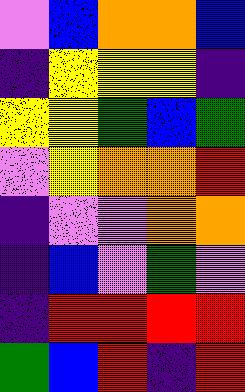[["violet", "blue", "orange", "orange", "blue"], ["indigo", "yellow", "yellow", "yellow", "indigo"], ["yellow", "yellow", "green", "blue", "green"], ["violet", "yellow", "orange", "orange", "red"], ["indigo", "violet", "violet", "orange", "orange"], ["indigo", "blue", "violet", "green", "violet"], ["indigo", "red", "red", "red", "red"], ["green", "blue", "red", "indigo", "red"]]